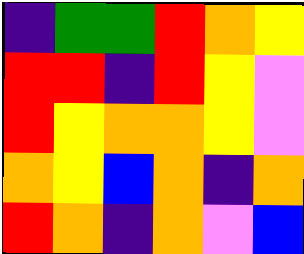[["indigo", "green", "green", "red", "orange", "yellow"], ["red", "red", "indigo", "red", "yellow", "violet"], ["red", "yellow", "orange", "orange", "yellow", "violet"], ["orange", "yellow", "blue", "orange", "indigo", "orange"], ["red", "orange", "indigo", "orange", "violet", "blue"]]